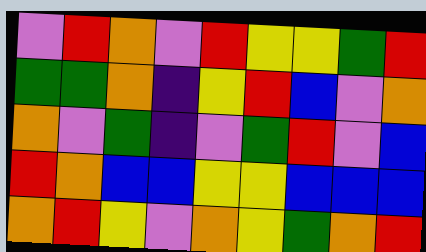[["violet", "red", "orange", "violet", "red", "yellow", "yellow", "green", "red"], ["green", "green", "orange", "indigo", "yellow", "red", "blue", "violet", "orange"], ["orange", "violet", "green", "indigo", "violet", "green", "red", "violet", "blue"], ["red", "orange", "blue", "blue", "yellow", "yellow", "blue", "blue", "blue"], ["orange", "red", "yellow", "violet", "orange", "yellow", "green", "orange", "red"]]